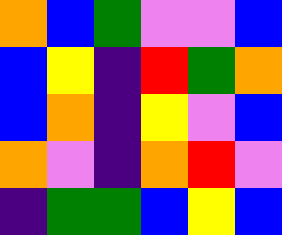[["orange", "blue", "green", "violet", "violet", "blue"], ["blue", "yellow", "indigo", "red", "green", "orange"], ["blue", "orange", "indigo", "yellow", "violet", "blue"], ["orange", "violet", "indigo", "orange", "red", "violet"], ["indigo", "green", "green", "blue", "yellow", "blue"]]